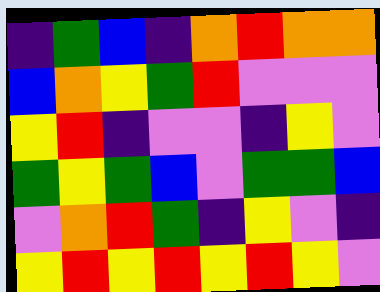[["indigo", "green", "blue", "indigo", "orange", "red", "orange", "orange"], ["blue", "orange", "yellow", "green", "red", "violet", "violet", "violet"], ["yellow", "red", "indigo", "violet", "violet", "indigo", "yellow", "violet"], ["green", "yellow", "green", "blue", "violet", "green", "green", "blue"], ["violet", "orange", "red", "green", "indigo", "yellow", "violet", "indigo"], ["yellow", "red", "yellow", "red", "yellow", "red", "yellow", "violet"]]